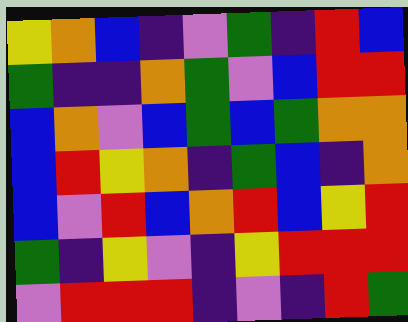[["yellow", "orange", "blue", "indigo", "violet", "green", "indigo", "red", "blue"], ["green", "indigo", "indigo", "orange", "green", "violet", "blue", "red", "red"], ["blue", "orange", "violet", "blue", "green", "blue", "green", "orange", "orange"], ["blue", "red", "yellow", "orange", "indigo", "green", "blue", "indigo", "orange"], ["blue", "violet", "red", "blue", "orange", "red", "blue", "yellow", "red"], ["green", "indigo", "yellow", "violet", "indigo", "yellow", "red", "red", "red"], ["violet", "red", "red", "red", "indigo", "violet", "indigo", "red", "green"]]